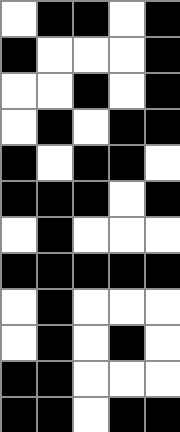[["white", "black", "black", "white", "black"], ["black", "white", "white", "white", "black"], ["white", "white", "black", "white", "black"], ["white", "black", "white", "black", "black"], ["black", "white", "black", "black", "white"], ["black", "black", "black", "white", "black"], ["white", "black", "white", "white", "white"], ["black", "black", "black", "black", "black"], ["white", "black", "white", "white", "white"], ["white", "black", "white", "black", "white"], ["black", "black", "white", "white", "white"], ["black", "black", "white", "black", "black"]]